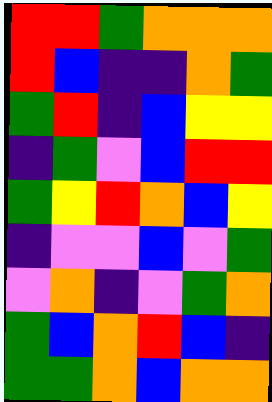[["red", "red", "green", "orange", "orange", "orange"], ["red", "blue", "indigo", "indigo", "orange", "green"], ["green", "red", "indigo", "blue", "yellow", "yellow"], ["indigo", "green", "violet", "blue", "red", "red"], ["green", "yellow", "red", "orange", "blue", "yellow"], ["indigo", "violet", "violet", "blue", "violet", "green"], ["violet", "orange", "indigo", "violet", "green", "orange"], ["green", "blue", "orange", "red", "blue", "indigo"], ["green", "green", "orange", "blue", "orange", "orange"]]